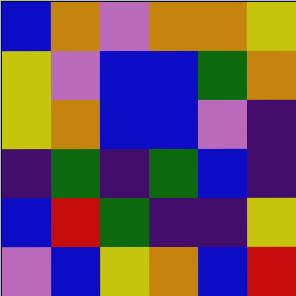[["blue", "orange", "violet", "orange", "orange", "yellow"], ["yellow", "violet", "blue", "blue", "green", "orange"], ["yellow", "orange", "blue", "blue", "violet", "indigo"], ["indigo", "green", "indigo", "green", "blue", "indigo"], ["blue", "red", "green", "indigo", "indigo", "yellow"], ["violet", "blue", "yellow", "orange", "blue", "red"]]